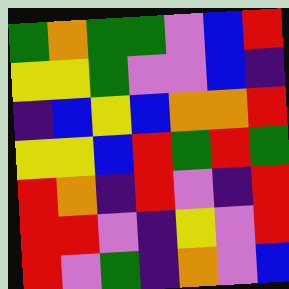[["green", "orange", "green", "green", "violet", "blue", "red"], ["yellow", "yellow", "green", "violet", "violet", "blue", "indigo"], ["indigo", "blue", "yellow", "blue", "orange", "orange", "red"], ["yellow", "yellow", "blue", "red", "green", "red", "green"], ["red", "orange", "indigo", "red", "violet", "indigo", "red"], ["red", "red", "violet", "indigo", "yellow", "violet", "red"], ["red", "violet", "green", "indigo", "orange", "violet", "blue"]]